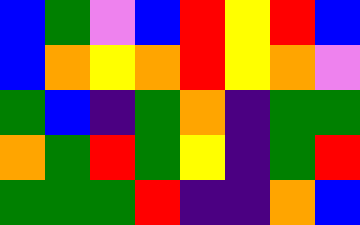[["blue", "green", "violet", "blue", "red", "yellow", "red", "blue"], ["blue", "orange", "yellow", "orange", "red", "yellow", "orange", "violet"], ["green", "blue", "indigo", "green", "orange", "indigo", "green", "green"], ["orange", "green", "red", "green", "yellow", "indigo", "green", "red"], ["green", "green", "green", "red", "indigo", "indigo", "orange", "blue"]]